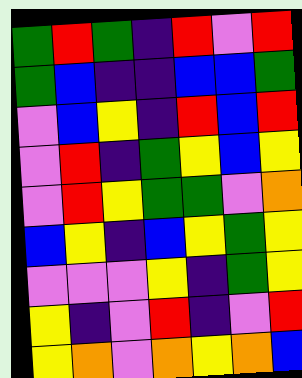[["green", "red", "green", "indigo", "red", "violet", "red"], ["green", "blue", "indigo", "indigo", "blue", "blue", "green"], ["violet", "blue", "yellow", "indigo", "red", "blue", "red"], ["violet", "red", "indigo", "green", "yellow", "blue", "yellow"], ["violet", "red", "yellow", "green", "green", "violet", "orange"], ["blue", "yellow", "indigo", "blue", "yellow", "green", "yellow"], ["violet", "violet", "violet", "yellow", "indigo", "green", "yellow"], ["yellow", "indigo", "violet", "red", "indigo", "violet", "red"], ["yellow", "orange", "violet", "orange", "yellow", "orange", "blue"]]